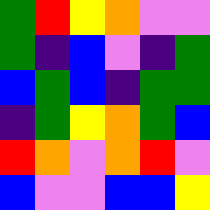[["green", "red", "yellow", "orange", "violet", "violet"], ["green", "indigo", "blue", "violet", "indigo", "green"], ["blue", "green", "blue", "indigo", "green", "green"], ["indigo", "green", "yellow", "orange", "green", "blue"], ["red", "orange", "violet", "orange", "red", "violet"], ["blue", "violet", "violet", "blue", "blue", "yellow"]]